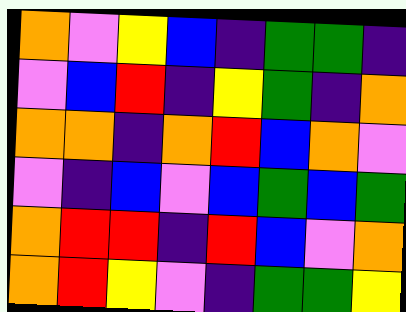[["orange", "violet", "yellow", "blue", "indigo", "green", "green", "indigo"], ["violet", "blue", "red", "indigo", "yellow", "green", "indigo", "orange"], ["orange", "orange", "indigo", "orange", "red", "blue", "orange", "violet"], ["violet", "indigo", "blue", "violet", "blue", "green", "blue", "green"], ["orange", "red", "red", "indigo", "red", "blue", "violet", "orange"], ["orange", "red", "yellow", "violet", "indigo", "green", "green", "yellow"]]